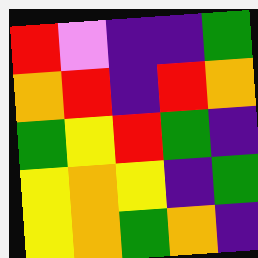[["red", "violet", "indigo", "indigo", "green"], ["orange", "red", "indigo", "red", "orange"], ["green", "yellow", "red", "green", "indigo"], ["yellow", "orange", "yellow", "indigo", "green"], ["yellow", "orange", "green", "orange", "indigo"]]